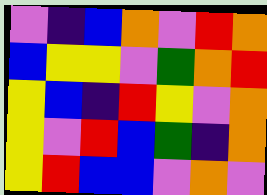[["violet", "indigo", "blue", "orange", "violet", "red", "orange"], ["blue", "yellow", "yellow", "violet", "green", "orange", "red"], ["yellow", "blue", "indigo", "red", "yellow", "violet", "orange"], ["yellow", "violet", "red", "blue", "green", "indigo", "orange"], ["yellow", "red", "blue", "blue", "violet", "orange", "violet"]]